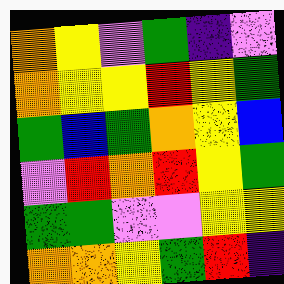[["orange", "yellow", "violet", "green", "indigo", "violet"], ["orange", "yellow", "yellow", "red", "yellow", "green"], ["green", "blue", "green", "orange", "yellow", "blue"], ["violet", "red", "orange", "red", "yellow", "green"], ["green", "green", "violet", "violet", "yellow", "yellow"], ["orange", "orange", "yellow", "green", "red", "indigo"]]